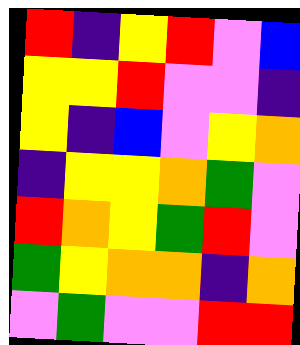[["red", "indigo", "yellow", "red", "violet", "blue"], ["yellow", "yellow", "red", "violet", "violet", "indigo"], ["yellow", "indigo", "blue", "violet", "yellow", "orange"], ["indigo", "yellow", "yellow", "orange", "green", "violet"], ["red", "orange", "yellow", "green", "red", "violet"], ["green", "yellow", "orange", "orange", "indigo", "orange"], ["violet", "green", "violet", "violet", "red", "red"]]